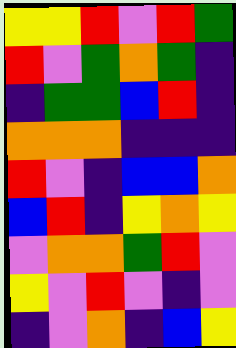[["yellow", "yellow", "red", "violet", "red", "green"], ["red", "violet", "green", "orange", "green", "indigo"], ["indigo", "green", "green", "blue", "red", "indigo"], ["orange", "orange", "orange", "indigo", "indigo", "indigo"], ["red", "violet", "indigo", "blue", "blue", "orange"], ["blue", "red", "indigo", "yellow", "orange", "yellow"], ["violet", "orange", "orange", "green", "red", "violet"], ["yellow", "violet", "red", "violet", "indigo", "violet"], ["indigo", "violet", "orange", "indigo", "blue", "yellow"]]